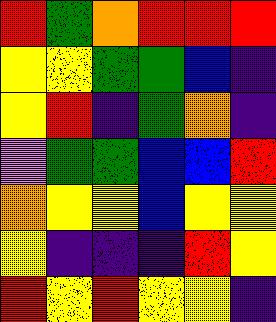[["red", "green", "orange", "red", "red", "red"], ["yellow", "yellow", "green", "green", "blue", "indigo"], ["yellow", "red", "indigo", "green", "orange", "indigo"], ["violet", "green", "green", "blue", "blue", "red"], ["orange", "yellow", "yellow", "blue", "yellow", "yellow"], ["yellow", "indigo", "indigo", "indigo", "red", "yellow"], ["red", "yellow", "red", "yellow", "yellow", "indigo"]]